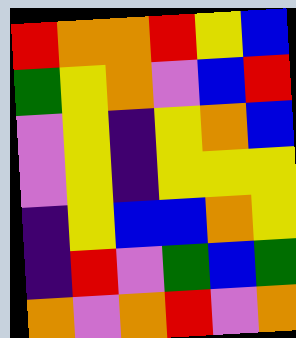[["red", "orange", "orange", "red", "yellow", "blue"], ["green", "yellow", "orange", "violet", "blue", "red"], ["violet", "yellow", "indigo", "yellow", "orange", "blue"], ["violet", "yellow", "indigo", "yellow", "yellow", "yellow"], ["indigo", "yellow", "blue", "blue", "orange", "yellow"], ["indigo", "red", "violet", "green", "blue", "green"], ["orange", "violet", "orange", "red", "violet", "orange"]]